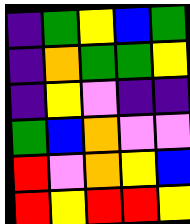[["indigo", "green", "yellow", "blue", "green"], ["indigo", "orange", "green", "green", "yellow"], ["indigo", "yellow", "violet", "indigo", "indigo"], ["green", "blue", "orange", "violet", "violet"], ["red", "violet", "orange", "yellow", "blue"], ["red", "yellow", "red", "red", "yellow"]]